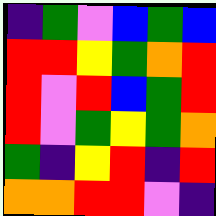[["indigo", "green", "violet", "blue", "green", "blue"], ["red", "red", "yellow", "green", "orange", "red"], ["red", "violet", "red", "blue", "green", "red"], ["red", "violet", "green", "yellow", "green", "orange"], ["green", "indigo", "yellow", "red", "indigo", "red"], ["orange", "orange", "red", "red", "violet", "indigo"]]